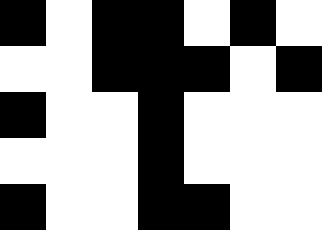[["black", "white", "black", "black", "white", "black", "white"], ["white", "white", "black", "black", "black", "white", "black"], ["black", "white", "white", "black", "white", "white", "white"], ["white", "white", "white", "black", "white", "white", "white"], ["black", "white", "white", "black", "black", "white", "white"]]